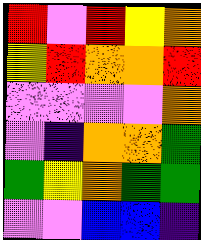[["red", "violet", "red", "yellow", "orange"], ["yellow", "red", "orange", "orange", "red"], ["violet", "violet", "violet", "violet", "orange"], ["violet", "indigo", "orange", "orange", "green"], ["green", "yellow", "orange", "green", "green"], ["violet", "violet", "blue", "blue", "indigo"]]